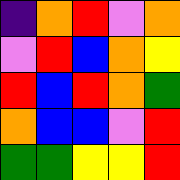[["indigo", "orange", "red", "violet", "orange"], ["violet", "red", "blue", "orange", "yellow"], ["red", "blue", "red", "orange", "green"], ["orange", "blue", "blue", "violet", "red"], ["green", "green", "yellow", "yellow", "red"]]